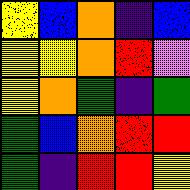[["yellow", "blue", "orange", "indigo", "blue"], ["yellow", "yellow", "orange", "red", "violet"], ["yellow", "orange", "green", "indigo", "green"], ["green", "blue", "orange", "red", "red"], ["green", "indigo", "red", "red", "yellow"]]